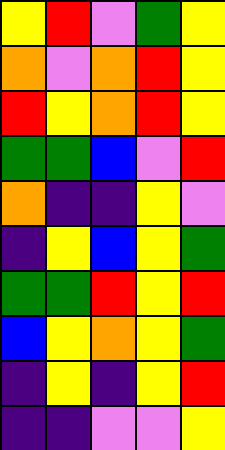[["yellow", "red", "violet", "green", "yellow"], ["orange", "violet", "orange", "red", "yellow"], ["red", "yellow", "orange", "red", "yellow"], ["green", "green", "blue", "violet", "red"], ["orange", "indigo", "indigo", "yellow", "violet"], ["indigo", "yellow", "blue", "yellow", "green"], ["green", "green", "red", "yellow", "red"], ["blue", "yellow", "orange", "yellow", "green"], ["indigo", "yellow", "indigo", "yellow", "red"], ["indigo", "indigo", "violet", "violet", "yellow"]]